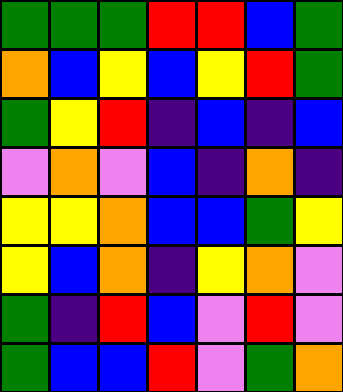[["green", "green", "green", "red", "red", "blue", "green"], ["orange", "blue", "yellow", "blue", "yellow", "red", "green"], ["green", "yellow", "red", "indigo", "blue", "indigo", "blue"], ["violet", "orange", "violet", "blue", "indigo", "orange", "indigo"], ["yellow", "yellow", "orange", "blue", "blue", "green", "yellow"], ["yellow", "blue", "orange", "indigo", "yellow", "orange", "violet"], ["green", "indigo", "red", "blue", "violet", "red", "violet"], ["green", "blue", "blue", "red", "violet", "green", "orange"]]